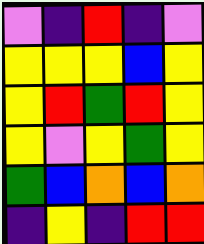[["violet", "indigo", "red", "indigo", "violet"], ["yellow", "yellow", "yellow", "blue", "yellow"], ["yellow", "red", "green", "red", "yellow"], ["yellow", "violet", "yellow", "green", "yellow"], ["green", "blue", "orange", "blue", "orange"], ["indigo", "yellow", "indigo", "red", "red"]]